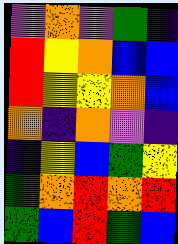[["violet", "orange", "violet", "green", "indigo"], ["red", "yellow", "orange", "blue", "blue"], ["red", "yellow", "yellow", "orange", "blue"], ["orange", "indigo", "orange", "violet", "indigo"], ["indigo", "yellow", "blue", "green", "yellow"], ["green", "orange", "red", "orange", "red"], ["green", "blue", "red", "green", "blue"]]